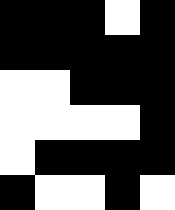[["black", "black", "black", "white", "black"], ["black", "black", "black", "black", "black"], ["white", "white", "black", "black", "black"], ["white", "white", "white", "white", "black"], ["white", "black", "black", "black", "black"], ["black", "white", "white", "black", "white"]]